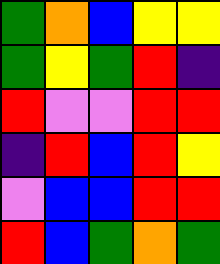[["green", "orange", "blue", "yellow", "yellow"], ["green", "yellow", "green", "red", "indigo"], ["red", "violet", "violet", "red", "red"], ["indigo", "red", "blue", "red", "yellow"], ["violet", "blue", "blue", "red", "red"], ["red", "blue", "green", "orange", "green"]]